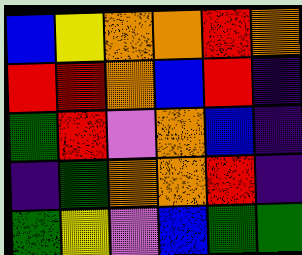[["blue", "yellow", "orange", "orange", "red", "orange"], ["red", "red", "orange", "blue", "red", "indigo"], ["green", "red", "violet", "orange", "blue", "indigo"], ["indigo", "green", "orange", "orange", "red", "indigo"], ["green", "yellow", "violet", "blue", "green", "green"]]